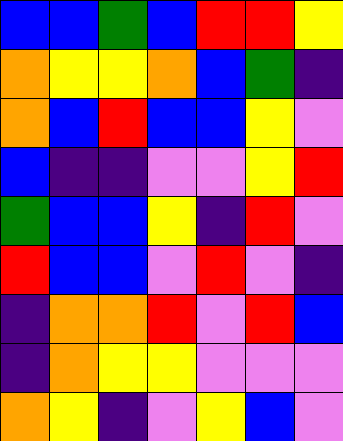[["blue", "blue", "green", "blue", "red", "red", "yellow"], ["orange", "yellow", "yellow", "orange", "blue", "green", "indigo"], ["orange", "blue", "red", "blue", "blue", "yellow", "violet"], ["blue", "indigo", "indigo", "violet", "violet", "yellow", "red"], ["green", "blue", "blue", "yellow", "indigo", "red", "violet"], ["red", "blue", "blue", "violet", "red", "violet", "indigo"], ["indigo", "orange", "orange", "red", "violet", "red", "blue"], ["indigo", "orange", "yellow", "yellow", "violet", "violet", "violet"], ["orange", "yellow", "indigo", "violet", "yellow", "blue", "violet"]]